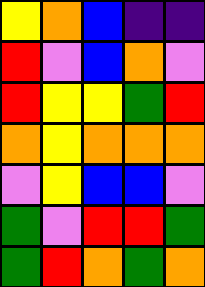[["yellow", "orange", "blue", "indigo", "indigo"], ["red", "violet", "blue", "orange", "violet"], ["red", "yellow", "yellow", "green", "red"], ["orange", "yellow", "orange", "orange", "orange"], ["violet", "yellow", "blue", "blue", "violet"], ["green", "violet", "red", "red", "green"], ["green", "red", "orange", "green", "orange"]]